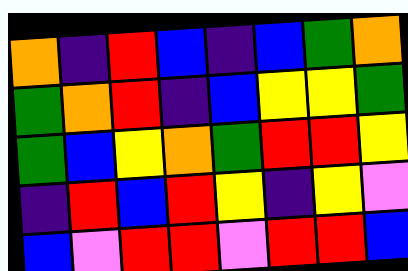[["orange", "indigo", "red", "blue", "indigo", "blue", "green", "orange"], ["green", "orange", "red", "indigo", "blue", "yellow", "yellow", "green"], ["green", "blue", "yellow", "orange", "green", "red", "red", "yellow"], ["indigo", "red", "blue", "red", "yellow", "indigo", "yellow", "violet"], ["blue", "violet", "red", "red", "violet", "red", "red", "blue"]]